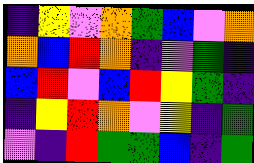[["indigo", "yellow", "violet", "orange", "green", "blue", "violet", "orange"], ["orange", "blue", "red", "orange", "indigo", "violet", "green", "indigo"], ["blue", "red", "violet", "blue", "red", "yellow", "green", "indigo"], ["indigo", "yellow", "red", "orange", "violet", "yellow", "indigo", "green"], ["violet", "indigo", "red", "green", "green", "blue", "indigo", "green"]]